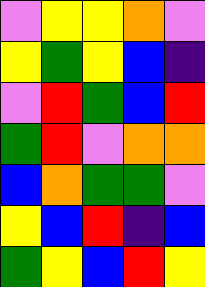[["violet", "yellow", "yellow", "orange", "violet"], ["yellow", "green", "yellow", "blue", "indigo"], ["violet", "red", "green", "blue", "red"], ["green", "red", "violet", "orange", "orange"], ["blue", "orange", "green", "green", "violet"], ["yellow", "blue", "red", "indigo", "blue"], ["green", "yellow", "blue", "red", "yellow"]]